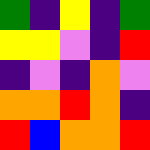[["green", "indigo", "yellow", "indigo", "green"], ["yellow", "yellow", "violet", "indigo", "red"], ["indigo", "violet", "indigo", "orange", "violet"], ["orange", "orange", "red", "orange", "indigo"], ["red", "blue", "orange", "orange", "red"]]